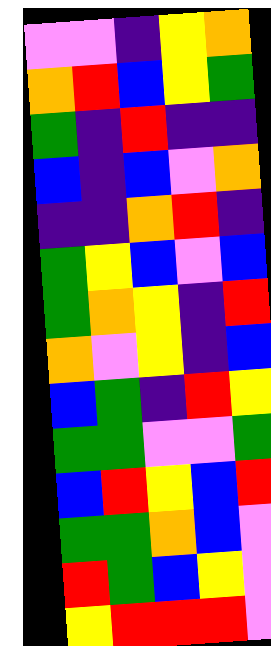[["violet", "violet", "indigo", "yellow", "orange"], ["orange", "red", "blue", "yellow", "green"], ["green", "indigo", "red", "indigo", "indigo"], ["blue", "indigo", "blue", "violet", "orange"], ["indigo", "indigo", "orange", "red", "indigo"], ["green", "yellow", "blue", "violet", "blue"], ["green", "orange", "yellow", "indigo", "red"], ["orange", "violet", "yellow", "indigo", "blue"], ["blue", "green", "indigo", "red", "yellow"], ["green", "green", "violet", "violet", "green"], ["blue", "red", "yellow", "blue", "red"], ["green", "green", "orange", "blue", "violet"], ["red", "green", "blue", "yellow", "violet"], ["yellow", "red", "red", "red", "violet"]]